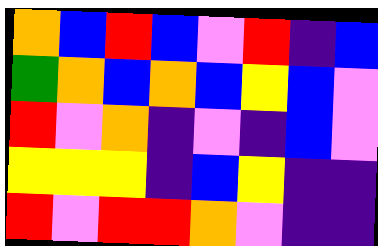[["orange", "blue", "red", "blue", "violet", "red", "indigo", "blue"], ["green", "orange", "blue", "orange", "blue", "yellow", "blue", "violet"], ["red", "violet", "orange", "indigo", "violet", "indigo", "blue", "violet"], ["yellow", "yellow", "yellow", "indigo", "blue", "yellow", "indigo", "indigo"], ["red", "violet", "red", "red", "orange", "violet", "indigo", "indigo"]]